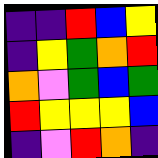[["indigo", "indigo", "red", "blue", "yellow"], ["indigo", "yellow", "green", "orange", "red"], ["orange", "violet", "green", "blue", "green"], ["red", "yellow", "yellow", "yellow", "blue"], ["indigo", "violet", "red", "orange", "indigo"]]